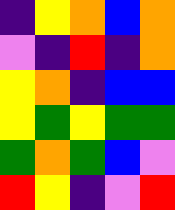[["indigo", "yellow", "orange", "blue", "orange"], ["violet", "indigo", "red", "indigo", "orange"], ["yellow", "orange", "indigo", "blue", "blue"], ["yellow", "green", "yellow", "green", "green"], ["green", "orange", "green", "blue", "violet"], ["red", "yellow", "indigo", "violet", "red"]]